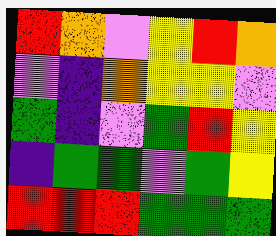[["red", "orange", "violet", "yellow", "red", "orange"], ["violet", "indigo", "orange", "yellow", "yellow", "violet"], ["green", "indigo", "violet", "green", "red", "yellow"], ["indigo", "green", "green", "violet", "green", "yellow"], ["red", "red", "red", "green", "green", "green"]]